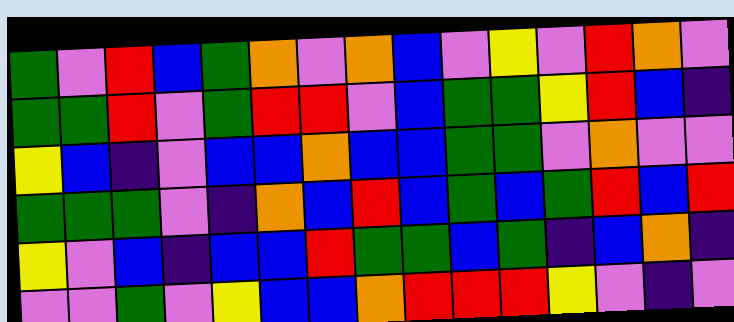[["green", "violet", "red", "blue", "green", "orange", "violet", "orange", "blue", "violet", "yellow", "violet", "red", "orange", "violet"], ["green", "green", "red", "violet", "green", "red", "red", "violet", "blue", "green", "green", "yellow", "red", "blue", "indigo"], ["yellow", "blue", "indigo", "violet", "blue", "blue", "orange", "blue", "blue", "green", "green", "violet", "orange", "violet", "violet"], ["green", "green", "green", "violet", "indigo", "orange", "blue", "red", "blue", "green", "blue", "green", "red", "blue", "red"], ["yellow", "violet", "blue", "indigo", "blue", "blue", "red", "green", "green", "blue", "green", "indigo", "blue", "orange", "indigo"], ["violet", "violet", "green", "violet", "yellow", "blue", "blue", "orange", "red", "red", "red", "yellow", "violet", "indigo", "violet"]]